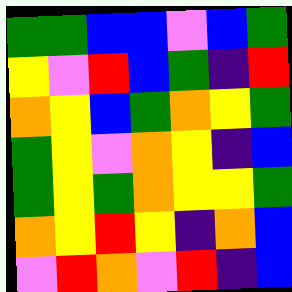[["green", "green", "blue", "blue", "violet", "blue", "green"], ["yellow", "violet", "red", "blue", "green", "indigo", "red"], ["orange", "yellow", "blue", "green", "orange", "yellow", "green"], ["green", "yellow", "violet", "orange", "yellow", "indigo", "blue"], ["green", "yellow", "green", "orange", "yellow", "yellow", "green"], ["orange", "yellow", "red", "yellow", "indigo", "orange", "blue"], ["violet", "red", "orange", "violet", "red", "indigo", "blue"]]